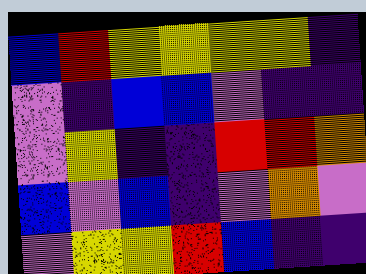[["blue", "red", "yellow", "yellow", "yellow", "yellow", "indigo"], ["violet", "indigo", "blue", "blue", "violet", "indigo", "indigo"], ["violet", "yellow", "indigo", "indigo", "red", "red", "orange"], ["blue", "violet", "blue", "indigo", "violet", "orange", "violet"], ["violet", "yellow", "yellow", "red", "blue", "indigo", "indigo"]]